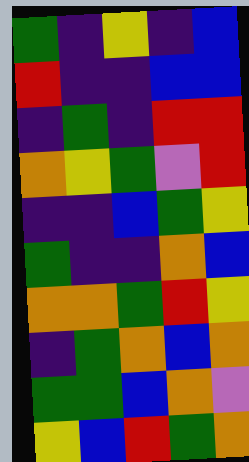[["green", "indigo", "yellow", "indigo", "blue"], ["red", "indigo", "indigo", "blue", "blue"], ["indigo", "green", "indigo", "red", "red"], ["orange", "yellow", "green", "violet", "red"], ["indigo", "indigo", "blue", "green", "yellow"], ["green", "indigo", "indigo", "orange", "blue"], ["orange", "orange", "green", "red", "yellow"], ["indigo", "green", "orange", "blue", "orange"], ["green", "green", "blue", "orange", "violet"], ["yellow", "blue", "red", "green", "orange"]]